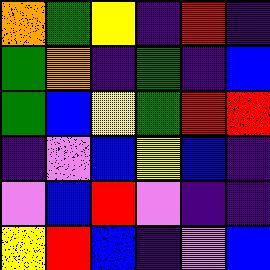[["orange", "green", "yellow", "indigo", "red", "indigo"], ["green", "orange", "indigo", "green", "indigo", "blue"], ["green", "blue", "yellow", "green", "red", "red"], ["indigo", "violet", "blue", "yellow", "blue", "indigo"], ["violet", "blue", "red", "violet", "indigo", "indigo"], ["yellow", "red", "blue", "indigo", "violet", "blue"]]